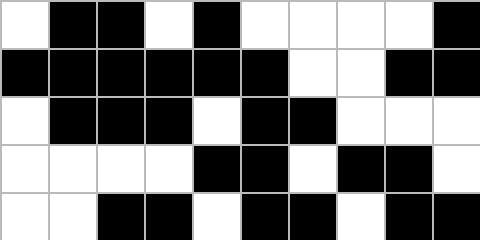[["white", "black", "black", "white", "black", "white", "white", "white", "white", "black"], ["black", "black", "black", "black", "black", "black", "white", "white", "black", "black"], ["white", "black", "black", "black", "white", "black", "black", "white", "white", "white"], ["white", "white", "white", "white", "black", "black", "white", "black", "black", "white"], ["white", "white", "black", "black", "white", "black", "black", "white", "black", "black"]]